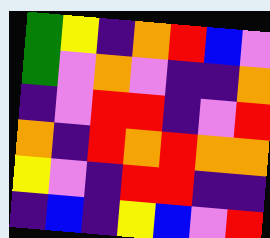[["green", "yellow", "indigo", "orange", "red", "blue", "violet"], ["green", "violet", "orange", "violet", "indigo", "indigo", "orange"], ["indigo", "violet", "red", "red", "indigo", "violet", "red"], ["orange", "indigo", "red", "orange", "red", "orange", "orange"], ["yellow", "violet", "indigo", "red", "red", "indigo", "indigo"], ["indigo", "blue", "indigo", "yellow", "blue", "violet", "red"]]